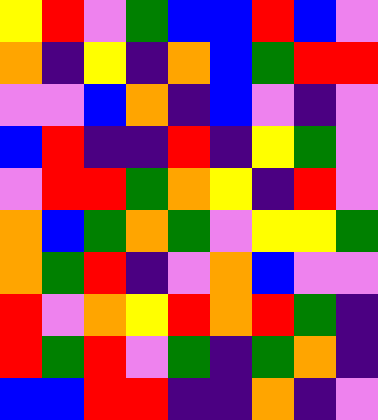[["yellow", "red", "violet", "green", "blue", "blue", "red", "blue", "violet"], ["orange", "indigo", "yellow", "indigo", "orange", "blue", "green", "red", "red"], ["violet", "violet", "blue", "orange", "indigo", "blue", "violet", "indigo", "violet"], ["blue", "red", "indigo", "indigo", "red", "indigo", "yellow", "green", "violet"], ["violet", "red", "red", "green", "orange", "yellow", "indigo", "red", "violet"], ["orange", "blue", "green", "orange", "green", "violet", "yellow", "yellow", "green"], ["orange", "green", "red", "indigo", "violet", "orange", "blue", "violet", "violet"], ["red", "violet", "orange", "yellow", "red", "orange", "red", "green", "indigo"], ["red", "green", "red", "violet", "green", "indigo", "green", "orange", "indigo"], ["blue", "blue", "red", "red", "indigo", "indigo", "orange", "indigo", "violet"]]